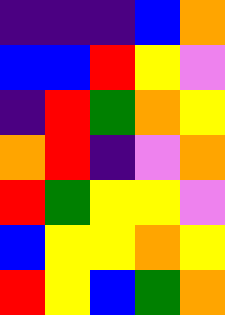[["indigo", "indigo", "indigo", "blue", "orange"], ["blue", "blue", "red", "yellow", "violet"], ["indigo", "red", "green", "orange", "yellow"], ["orange", "red", "indigo", "violet", "orange"], ["red", "green", "yellow", "yellow", "violet"], ["blue", "yellow", "yellow", "orange", "yellow"], ["red", "yellow", "blue", "green", "orange"]]